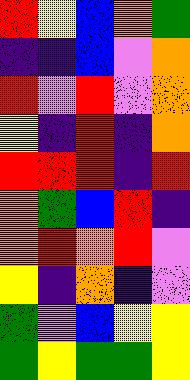[["red", "yellow", "blue", "orange", "green"], ["indigo", "indigo", "blue", "violet", "orange"], ["red", "violet", "red", "violet", "orange"], ["yellow", "indigo", "red", "indigo", "orange"], ["red", "red", "red", "indigo", "red"], ["orange", "green", "blue", "red", "indigo"], ["orange", "red", "orange", "red", "violet"], ["yellow", "indigo", "orange", "indigo", "violet"], ["green", "violet", "blue", "yellow", "yellow"], ["green", "yellow", "green", "green", "yellow"]]